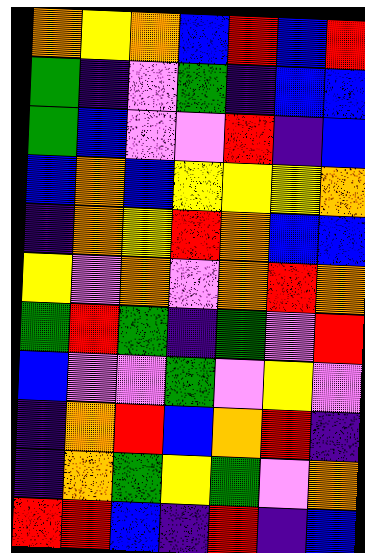[["orange", "yellow", "orange", "blue", "red", "blue", "red"], ["green", "indigo", "violet", "green", "indigo", "blue", "blue"], ["green", "blue", "violet", "violet", "red", "indigo", "blue"], ["blue", "orange", "blue", "yellow", "yellow", "yellow", "orange"], ["indigo", "orange", "yellow", "red", "orange", "blue", "blue"], ["yellow", "violet", "orange", "violet", "orange", "red", "orange"], ["green", "red", "green", "indigo", "green", "violet", "red"], ["blue", "violet", "violet", "green", "violet", "yellow", "violet"], ["indigo", "orange", "red", "blue", "orange", "red", "indigo"], ["indigo", "orange", "green", "yellow", "green", "violet", "orange"], ["red", "red", "blue", "indigo", "red", "indigo", "blue"]]